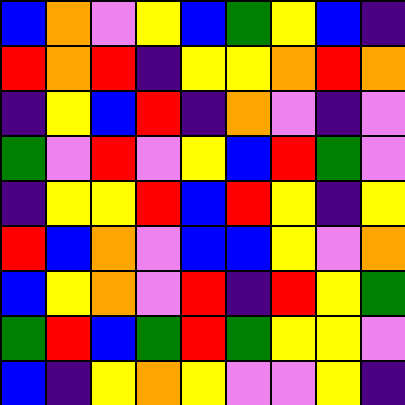[["blue", "orange", "violet", "yellow", "blue", "green", "yellow", "blue", "indigo"], ["red", "orange", "red", "indigo", "yellow", "yellow", "orange", "red", "orange"], ["indigo", "yellow", "blue", "red", "indigo", "orange", "violet", "indigo", "violet"], ["green", "violet", "red", "violet", "yellow", "blue", "red", "green", "violet"], ["indigo", "yellow", "yellow", "red", "blue", "red", "yellow", "indigo", "yellow"], ["red", "blue", "orange", "violet", "blue", "blue", "yellow", "violet", "orange"], ["blue", "yellow", "orange", "violet", "red", "indigo", "red", "yellow", "green"], ["green", "red", "blue", "green", "red", "green", "yellow", "yellow", "violet"], ["blue", "indigo", "yellow", "orange", "yellow", "violet", "violet", "yellow", "indigo"]]